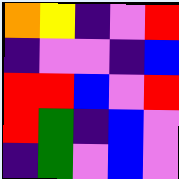[["orange", "yellow", "indigo", "violet", "red"], ["indigo", "violet", "violet", "indigo", "blue"], ["red", "red", "blue", "violet", "red"], ["red", "green", "indigo", "blue", "violet"], ["indigo", "green", "violet", "blue", "violet"]]